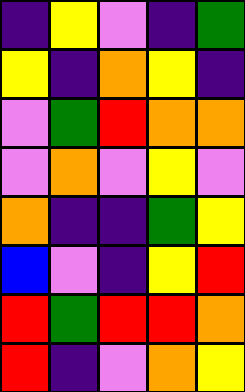[["indigo", "yellow", "violet", "indigo", "green"], ["yellow", "indigo", "orange", "yellow", "indigo"], ["violet", "green", "red", "orange", "orange"], ["violet", "orange", "violet", "yellow", "violet"], ["orange", "indigo", "indigo", "green", "yellow"], ["blue", "violet", "indigo", "yellow", "red"], ["red", "green", "red", "red", "orange"], ["red", "indigo", "violet", "orange", "yellow"]]